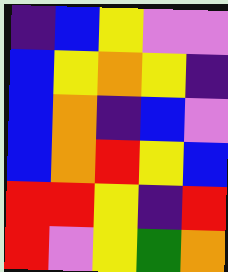[["indigo", "blue", "yellow", "violet", "violet"], ["blue", "yellow", "orange", "yellow", "indigo"], ["blue", "orange", "indigo", "blue", "violet"], ["blue", "orange", "red", "yellow", "blue"], ["red", "red", "yellow", "indigo", "red"], ["red", "violet", "yellow", "green", "orange"]]